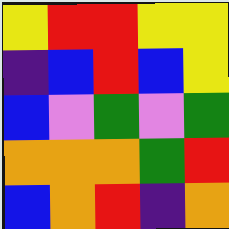[["yellow", "red", "red", "yellow", "yellow"], ["indigo", "blue", "red", "blue", "yellow"], ["blue", "violet", "green", "violet", "green"], ["orange", "orange", "orange", "green", "red"], ["blue", "orange", "red", "indigo", "orange"]]